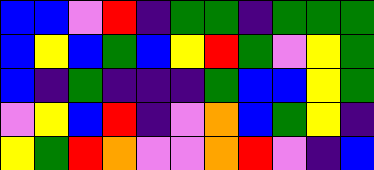[["blue", "blue", "violet", "red", "indigo", "green", "green", "indigo", "green", "green", "green"], ["blue", "yellow", "blue", "green", "blue", "yellow", "red", "green", "violet", "yellow", "green"], ["blue", "indigo", "green", "indigo", "indigo", "indigo", "green", "blue", "blue", "yellow", "green"], ["violet", "yellow", "blue", "red", "indigo", "violet", "orange", "blue", "green", "yellow", "indigo"], ["yellow", "green", "red", "orange", "violet", "violet", "orange", "red", "violet", "indigo", "blue"]]